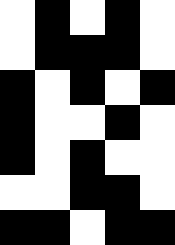[["white", "black", "white", "black", "white"], ["white", "black", "black", "black", "white"], ["black", "white", "black", "white", "black"], ["black", "white", "white", "black", "white"], ["black", "white", "black", "white", "white"], ["white", "white", "black", "black", "white"], ["black", "black", "white", "black", "black"]]